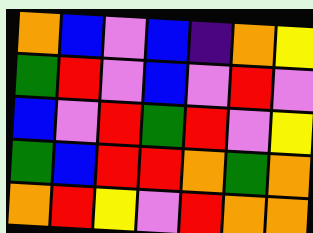[["orange", "blue", "violet", "blue", "indigo", "orange", "yellow"], ["green", "red", "violet", "blue", "violet", "red", "violet"], ["blue", "violet", "red", "green", "red", "violet", "yellow"], ["green", "blue", "red", "red", "orange", "green", "orange"], ["orange", "red", "yellow", "violet", "red", "orange", "orange"]]